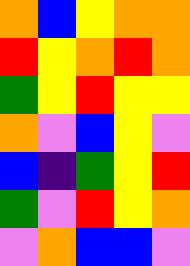[["orange", "blue", "yellow", "orange", "orange"], ["red", "yellow", "orange", "red", "orange"], ["green", "yellow", "red", "yellow", "yellow"], ["orange", "violet", "blue", "yellow", "violet"], ["blue", "indigo", "green", "yellow", "red"], ["green", "violet", "red", "yellow", "orange"], ["violet", "orange", "blue", "blue", "violet"]]